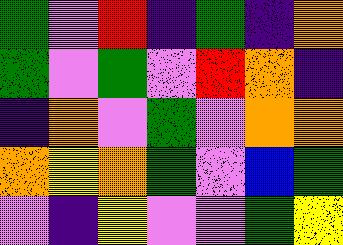[["green", "violet", "red", "indigo", "green", "indigo", "orange"], ["green", "violet", "green", "violet", "red", "orange", "indigo"], ["indigo", "orange", "violet", "green", "violet", "orange", "orange"], ["orange", "yellow", "orange", "green", "violet", "blue", "green"], ["violet", "indigo", "yellow", "violet", "violet", "green", "yellow"]]